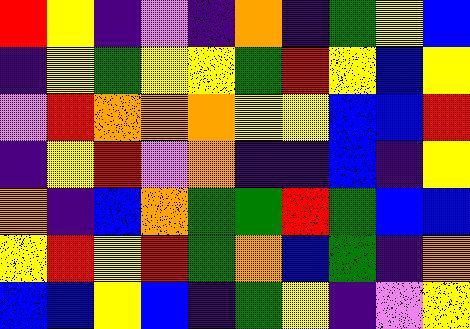[["red", "yellow", "indigo", "violet", "indigo", "orange", "indigo", "green", "yellow", "blue"], ["indigo", "yellow", "green", "yellow", "yellow", "green", "red", "yellow", "blue", "yellow"], ["violet", "red", "orange", "orange", "orange", "yellow", "yellow", "blue", "blue", "red"], ["indigo", "yellow", "red", "violet", "orange", "indigo", "indigo", "blue", "indigo", "yellow"], ["orange", "indigo", "blue", "orange", "green", "green", "red", "green", "blue", "blue"], ["yellow", "red", "yellow", "red", "green", "orange", "blue", "green", "indigo", "orange"], ["blue", "blue", "yellow", "blue", "indigo", "green", "yellow", "indigo", "violet", "yellow"]]